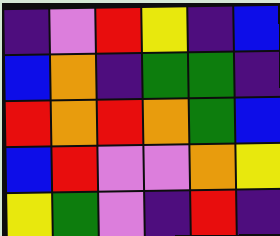[["indigo", "violet", "red", "yellow", "indigo", "blue"], ["blue", "orange", "indigo", "green", "green", "indigo"], ["red", "orange", "red", "orange", "green", "blue"], ["blue", "red", "violet", "violet", "orange", "yellow"], ["yellow", "green", "violet", "indigo", "red", "indigo"]]